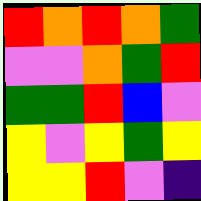[["red", "orange", "red", "orange", "green"], ["violet", "violet", "orange", "green", "red"], ["green", "green", "red", "blue", "violet"], ["yellow", "violet", "yellow", "green", "yellow"], ["yellow", "yellow", "red", "violet", "indigo"]]